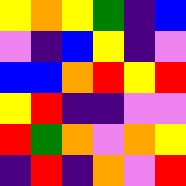[["yellow", "orange", "yellow", "green", "indigo", "blue"], ["violet", "indigo", "blue", "yellow", "indigo", "violet"], ["blue", "blue", "orange", "red", "yellow", "red"], ["yellow", "red", "indigo", "indigo", "violet", "violet"], ["red", "green", "orange", "violet", "orange", "yellow"], ["indigo", "red", "indigo", "orange", "violet", "red"]]